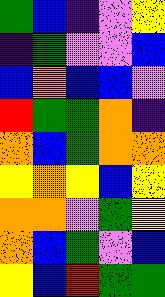[["green", "blue", "indigo", "violet", "yellow"], ["indigo", "green", "violet", "violet", "blue"], ["blue", "orange", "blue", "blue", "violet"], ["red", "green", "green", "orange", "indigo"], ["orange", "blue", "green", "orange", "orange"], ["yellow", "orange", "yellow", "blue", "yellow"], ["orange", "orange", "violet", "green", "yellow"], ["orange", "blue", "green", "violet", "blue"], ["yellow", "blue", "red", "green", "green"]]